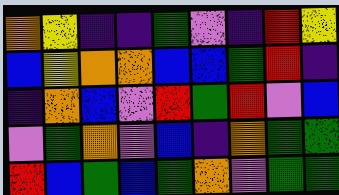[["orange", "yellow", "indigo", "indigo", "green", "violet", "indigo", "red", "yellow"], ["blue", "yellow", "orange", "orange", "blue", "blue", "green", "red", "indigo"], ["indigo", "orange", "blue", "violet", "red", "green", "red", "violet", "blue"], ["violet", "green", "orange", "violet", "blue", "indigo", "orange", "green", "green"], ["red", "blue", "green", "blue", "green", "orange", "violet", "green", "green"]]